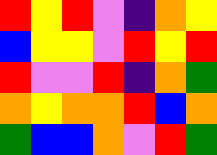[["red", "yellow", "red", "violet", "indigo", "orange", "yellow"], ["blue", "yellow", "yellow", "violet", "red", "yellow", "red"], ["red", "violet", "violet", "red", "indigo", "orange", "green"], ["orange", "yellow", "orange", "orange", "red", "blue", "orange"], ["green", "blue", "blue", "orange", "violet", "red", "green"]]